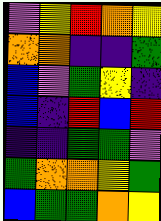[["violet", "yellow", "red", "orange", "yellow"], ["orange", "orange", "indigo", "indigo", "green"], ["blue", "violet", "green", "yellow", "indigo"], ["blue", "indigo", "red", "blue", "red"], ["indigo", "indigo", "green", "green", "violet"], ["green", "orange", "orange", "yellow", "green"], ["blue", "green", "green", "orange", "yellow"]]